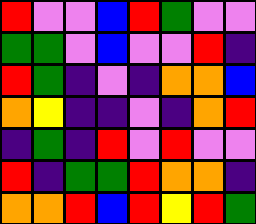[["red", "violet", "violet", "blue", "red", "green", "violet", "violet"], ["green", "green", "violet", "blue", "violet", "violet", "red", "indigo"], ["red", "green", "indigo", "violet", "indigo", "orange", "orange", "blue"], ["orange", "yellow", "indigo", "indigo", "violet", "indigo", "orange", "red"], ["indigo", "green", "indigo", "red", "violet", "red", "violet", "violet"], ["red", "indigo", "green", "green", "red", "orange", "orange", "indigo"], ["orange", "orange", "red", "blue", "red", "yellow", "red", "green"]]